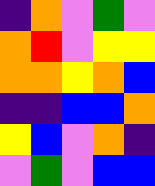[["indigo", "orange", "violet", "green", "violet"], ["orange", "red", "violet", "yellow", "yellow"], ["orange", "orange", "yellow", "orange", "blue"], ["indigo", "indigo", "blue", "blue", "orange"], ["yellow", "blue", "violet", "orange", "indigo"], ["violet", "green", "violet", "blue", "blue"]]